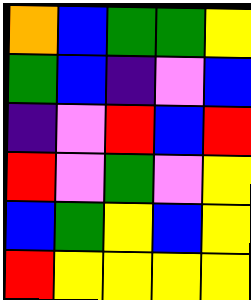[["orange", "blue", "green", "green", "yellow"], ["green", "blue", "indigo", "violet", "blue"], ["indigo", "violet", "red", "blue", "red"], ["red", "violet", "green", "violet", "yellow"], ["blue", "green", "yellow", "blue", "yellow"], ["red", "yellow", "yellow", "yellow", "yellow"]]